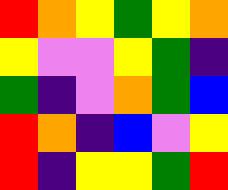[["red", "orange", "yellow", "green", "yellow", "orange"], ["yellow", "violet", "violet", "yellow", "green", "indigo"], ["green", "indigo", "violet", "orange", "green", "blue"], ["red", "orange", "indigo", "blue", "violet", "yellow"], ["red", "indigo", "yellow", "yellow", "green", "red"]]